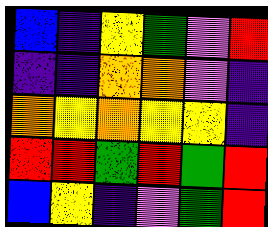[["blue", "indigo", "yellow", "green", "violet", "red"], ["indigo", "indigo", "orange", "orange", "violet", "indigo"], ["orange", "yellow", "orange", "yellow", "yellow", "indigo"], ["red", "red", "green", "red", "green", "red"], ["blue", "yellow", "indigo", "violet", "green", "red"]]